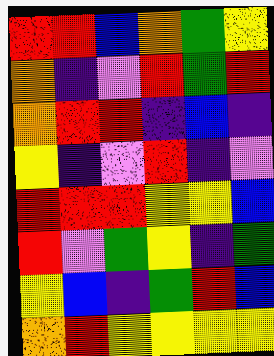[["red", "red", "blue", "orange", "green", "yellow"], ["orange", "indigo", "violet", "red", "green", "red"], ["orange", "red", "red", "indigo", "blue", "indigo"], ["yellow", "indigo", "violet", "red", "indigo", "violet"], ["red", "red", "red", "yellow", "yellow", "blue"], ["red", "violet", "green", "yellow", "indigo", "green"], ["yellow", "blue", "indigo", "green", "red", "blue"], ["orange", "red", "yellow", "yellow", "yellow", "yellow"]]